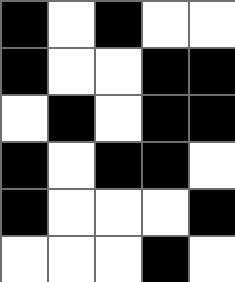[["black", "white", "black", "white", "white"], ["black", "white", "white", "black", "black"], ["white", "black", "white", "black", "black"], ["black", "white", "black", "black", "white"], ["black", "white", "white", "white", "black"], ["white", "white", "white", "black", "white"]]